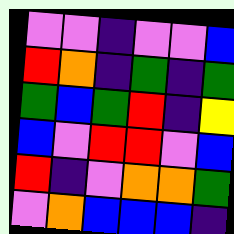[["violet", "violet", "indigo", "violet", "violet", "blue"], ["red", "orange", "indigo", "green", "indigo", "green"], ["green", "blue", "green", "red", "indigo", "yellow"], ["blue", "violet", "red", "red", "violet", "blue"], ["red", "indigo", "violet", "orange", "orange", "green"], ["violet", "orange", "blue", "blue", "blue", "indigo"]]